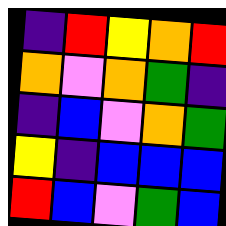[["indigo", "red", "yellow", "orange", "red"], ["orange", "violet", "orange", "green", "indigo"], ["indigo", "blue", "violet", "orange", "green"], ["yellow", "indigo", "blue", "blue", "blue"], ["red", "blue", "violet", "green", "blue"]]